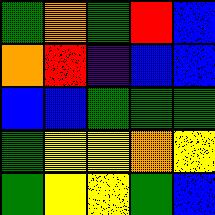[["green", "orange", "green", "red", "blue"], ["orange", "red", "indigo", "blue", "blue"], ["blue", "blue", "green", "green", "green"], ["green", "yellow", "yellow", "orange", "yellow"], ["green", "yellow", "yellow", "green", "blue"]]